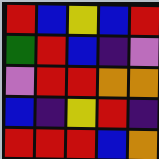[["red", "blue", "yellow", "blue", "red"], ["green", "red", "blue", "indigo", "violet"], ["violet", "red", "red", "orange", "orange"], ["blue", "indigo", "yellow", "red", "indigo"], ["red", "red", "red", "blue", "orange"]]